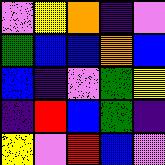[["violet", "yellow", "orange", "indigo", "violet"], ["green", "blue", "blue", "orange", "blue"], ["blue", "indigo", "violet", "green", "yellow"], ["indigo", "red", "blue", "green", "indigo"], ["yellow", "violet", "red", "blue", "violet"]]